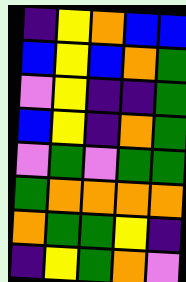[["indigo", "yellow", "orange", "blue", "blue"], ["blue", "yellow", "blue", "orange", "green"], ["violet", "yellow", "indigo", "indigo", "green"], ["blue", "yellow", "indigo", "orange", "green"], ["violet", "green", "violet", "green", "green"], ["green", "orange", "orange", "orange", "orange"], ["orange", "green", "green", "yellow", "indigo"], ["indigo", "yellow", "green", "orange", "violet"]]